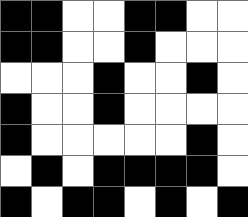[["black", "black", "white", "white", "black", "black", "white", "white"], ["black", "black", "white", "white", "black", "white", "white", "white"], ["white", "white", "white", "black", "white", "white", "black", "white"], ["black", "white", "white", "black", "white", "white", "white", "white"], ["black", "white", "white", "white", "white", "white", "black", "white"], ["white", "black", "white", "black", "black", "black", "black", "white"], ["black", "white", "black", "black", "white", "black", "white", "black"]]